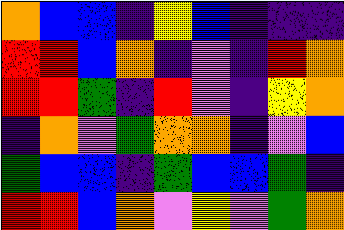[["orange", "blue", "blue", "indigo", "yellow", "blue", "indigo", "indigo", "indigo"], ["red", "red", "blue", "orange", "indigo", "violet", "indigo", "red", "orange"], ["red", "red", "green", "indigo", "red", "violet", "indigo", "yellow", "orange"], ["indigo", "orange", "violet", "green", "orange", "orange", "indigo", "violet", "blue"], ["green", "blue", "blue", "indigo", "green", "blue", "blue", "green", "indigo"], ["red", "red", "blue", "orange", "violet", "yellow", "violet", "green", "orange"]]